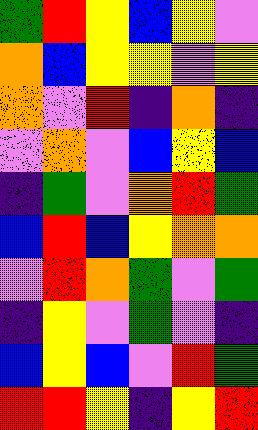[["green", "red", "yellow", "blue", "yellow", "violet"], ["orange", "blue", "yellow", "yellow", "violet", "yellow"], ["orange", "violet", "red", "indigo", "orange", "indigo"], ["violet", "orange", "violet", "blue", "yellow", "blue"], ["indigo", "green", "violet", "orange", "red", "green"], ["blue", "red", "blue", "yellow", "orange", "orange"], ["violet", "red", "orange", "green", "violet", "green"], ["indigo", "yellow", "violet", "green", "violet", "indigo"], ["blue", "yellow", "blue", "violet", "red", "green"], ["red", "red", "yellow", "indigo", "yellow", "red"]]